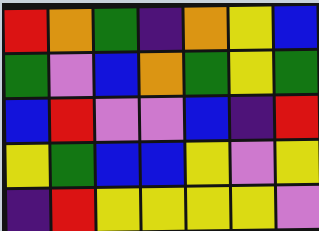[["red", "orange", "green", "indigo", "orange", "yellow", "blue"], ["green", "violet", "blue", "orange", "green", "yellow", "green"], ["blue", "red", "violet", "violet", "blue", "indigo", "red"], ["yellow", "green", "blue", "blue", "yellow", "violet", "yellow"], ["indigo", "red", "yellow", "yellow", "yellow", "yellow", "violet"]]